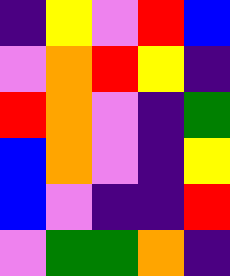[["indigo", "yellow", "violet", "red", "blue"], ["violet", "orange", "red", "yellow", "indigo"], ["red", "orange", "violet", "indigo", "green"], ["blue", "orange", "violet", "indigo", "yellow"], ["blue", "violet", "indigo", "indigo", "red"], ["violet", "green", "green", "orange", "indigo"]]